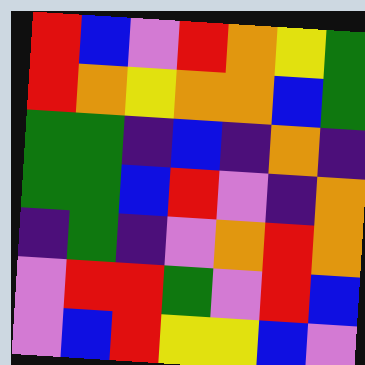[["red", "blue", "violet", "red", "orange", "yellow", "green"], ["red", "orange", "yellow", "orange", "orange", "blue", "green"], ["green", "green", "indigo", "blue", "indigo", "orange", "indigo"], ["green", "green", "blue", "red", "violet", "indigo", "orange"], ["indigo", "green", "indigo", "violet", "orange", "red", "orange"], ["violet", "red", "red", "green", "violet", "red", "blue"], ["violet", "blue", "red", "yellow", "yellow", "blue", "violet"]]